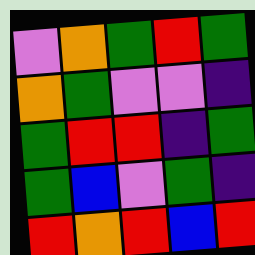[["violet", "orange", "green", "red", "green"], ["orange", "green", "violet", "violet", "indigo"], ["green", "red", "red", "indigo", "green"], ["green", "blue", "violet", "green", "indigo"], ["red", "orange", "red", "blue", "red"]]